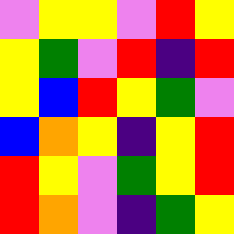[["violet", "yellow", "yellow", "violet", "red", "yellow"], ["yellow", "green", "violet", "red", "indigo", "red"], ["yellow", "blue", "red", "yellow", "green", "violet"], ["blue", "orange", "yellow", "indigo", "yellow", "red"], ["red", "yellow", "violet", "green", "yellow", "red"], ["red", "orange", "violet", "indigo", "green", "yellow"]]